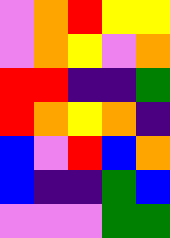[["violet", "orange", "red", "yellow", "yellow"], ["violet", "orange", "yellow", "violet", "orange"], ["red", "red", "indigo", "indigo", "green"], ["red", "orange", "yellow", "orange", "indigo"], ["blue", "violet", "red", "blue", "orange"], ["blue", "indigo", "indigo", "green", "blue"], ["violet", "violet", "violet", "green", "green"]]